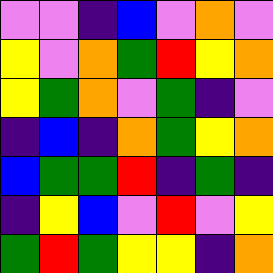[["violet", "violet", "indigo", "blue", "violet", "orange", "violet"], ["yellow", "violet", "orange", "green", "red", "yellow", "orange"], ["yellow", "green", "orange", "violet", "green", "indigo", "violet"], ["indigo", "blue", "indigo", "orange", "green", "yellow", "orange"], ["blue", "green", "green", "red", "indigo", "green", "indigo"], ["indigo", "yellow", "blue", "violet", "red", "violet", "yellow"], ["green", "red", "green", "yellow", "yellow", "indigo", "orange"]]